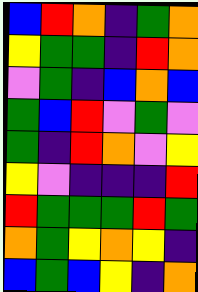[["blue", "red", "orange", "indigo", "green", "orange"], ["yellow", "green", "green", "indigo", "red", "orange"], ["violet", "green", "indigo", "blue", "orange", "blue"], ["green", "blue", "red", "violet", "green", "violet"], ["green", "indigo", "red", "orange", "violet", "yellow"], ["yellow", "violet", "indigo", "indigo", "indigo", "red"], ["red", "green", "green", "green", "red", "green"], ["orange", "green", "yellow", "orange", "yellow", "indigo"], ["blue", "green", "blue", "yellow", "indigo", "orange"]]